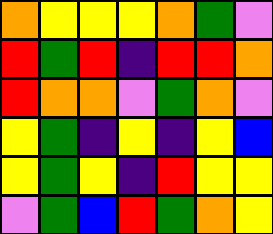[["orange", "yellow", "yellow", "yellow", "orange", "green", "violet"], ["red", "green", "red", "indigo", "red", "red", "orange"], ["red", "orange", "orange", "violet", "green", "orange", "violet"], ["yellow", "green", "indigo", "yellow", "indigo", "yellow", "blue"], ["yellow", "green", "yellow", "indigo", "red", "yellow", "yellow"], ["violet", "green", "blue", "red", "green", "orange", "yellow"]]